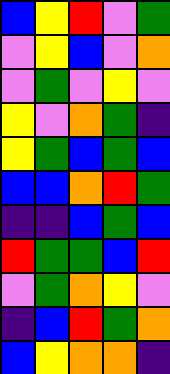[["blue", "yellow", "red", "violet", "green"], ["violet", "yellow", "blue", "violet", "orange"], ["violet", "green", "violet", "yellow", "violet"], ["yellow", "violet", "orange", "green", "indigo"], ["yellow", "green", "blue", "green", "blue"], ["blue", "blue", "orange", "red", "green"], ["indigo", "indigo", "blue", "green", "blue"], ["red", "green", "green", "blue", "red"], ["violet", "green", "orange", "yellow", "violet"], ["indigo", "blue", "red", "green", "orange"], ["blue", "yellow", "orange", "orange", "indigo"]]